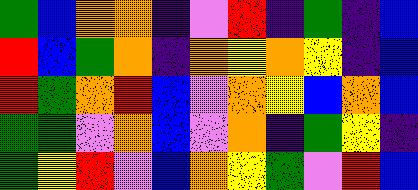[["green", "blue", "orange", "orange", "indigo", "violet", "red", "indigo", "green", "indigo", "blue"], ["red", "blue", "green", "orange", "indigo", "orange", "yellow", "orange", "yellow", "indigo", "blue"], ["red", "green", "orange", "red", "blue", "violet", "orange", "yellow", "blue", "orange", "blue"], ["green", "green", "violet", "orange", "blue", "violet", "orange", "indigo", "green", "yellow", "indigo"], ["green", "yellow", "red", "violet", "blue", "orange", "yellow", "green", "violet", "red", "blue"]]